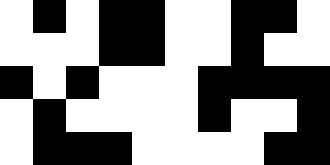[["white", "black", "white", "black", "black", "white", "white", "black", "black", "white"], ["white", "white", "white", "black", "black", "white", "white", "black", "white", "white"], ["black", "white", "black", "white", "white", "white", "black", "black", "black", "black"], ["white", "black", "white", "white", "white", "white", "black", "white", "white", "black"], ["white", "black", "black", "black", "white", "white", "white", "white", "black", "black"]]